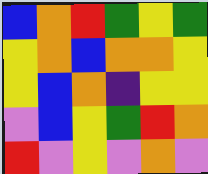[["blue", "orange", "red", "green", "yellow", "green"], ["yellow", "orange", "blue", "orange", "orange", "yellow"], ["yellow", "blue", "orange", "indigo", "yellow", "yellow"], ["violet", "blue", "yellow", "green", "red", "orange"], ["red", "violet", "yellow", "violet", "orange", "violet"]]